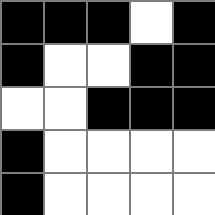[["black", "black", "black", "white", "black"], ["black", "white", "white", "black", "black"], ["white", "white", "black", "black", "black"], ["black", "white", "white", "white", "white"], ["black", "white", "white", "white", "white"]]